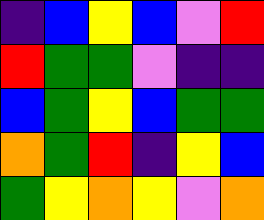[["indigo", "blue", "yellow", "blue", "violet", "red"], ["red", "green", "green", "violet", "indigo", "indigo"], ["blue", "green", "yellow", "blue", "green", "green"], ["orange", "green", "red", "indigo", "yellow", "blue"], ["green", "yellow", "orange", "yellow", "violet", "orange"]]